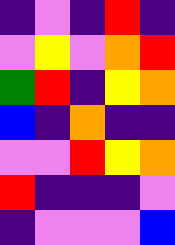[["indigo", "violet", "indigo", "red", "indigo"], ["violet", "yellow", "violet", "orange", "red"], ["green", "red", "indigo", "yellow", "orange"], ["blue", "indigo", "orange", "indigo", "indigo"], ["violet", "violet", "red", "yellow", "orange"], ["red", "indigo", "indigo", "indigo", "violet"], ["indigo", "violet", "violet", "violet", "blue"]]